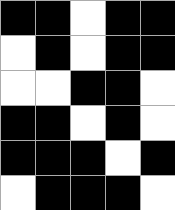[["black", "black", "white", "black", "black"], ["white", "black", "white", "black", "black"], ["white", "white", "black", "black", "white"], ["black", "black", "white", "black", "white"], ["black", "black", "black", "white", "black"], ["white", "black", "black", "black", "white"]]